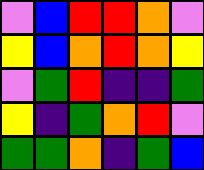[["violet", "blue", "red", "red", "orange", "violet"], ["yellow", "blue", "orange", "red", "orange", "yellow"], ["violet", "green", "red", "indigo", "indigo", "green"], ["yellow", "indigo", "green", "orange", "red", "violet"], ["green", "green", "orange", "indigo", "green", "blue"]]